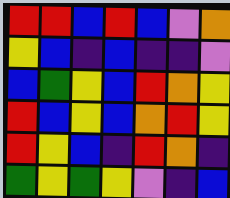[["red", "red", "blue", "red", "blue", "violet", "orange"], ["yellow", "blue", "indigo", "blue", "indigo", "indigo", "violet"], ["blue", "green", "yellow", "blue", "red", "orange", "yellow"], ["red", "blue", "yellow", "blue", "orange", "red", "yellow"], ["red", "yellow", "blue", "indigo", "red", "orange", "indigo"], ["green", "yellow", "green", "yellow", "violet", "indigo", "blue"]]